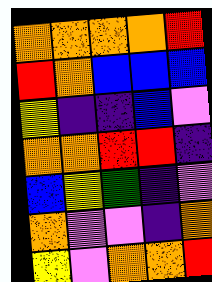[["orange", "orange", "orange", "orange", "red"], ["red", "orange", "blue", "blue", "blue"], ["yellow", "indigo", "indigo", "blue", "violet"], ["orange", "orange", "red", "red", "indigo"], ["blue", "yellow", "green", "indigo", "violet"], ["orange", "violet", "violet", "indigo", "orange"], ["yellow", "violet", "orange", "orange", "red"]]